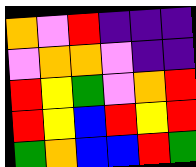[["orange", "violet", "red", "indigo", "indigo", "indigo"], ["violet", "orange", "orange", "violet", "indigo", "indigo"], ["red", "yellow", "green", "violet", "orange", "red"], ["red", "yellow", "blue", "red", "yellow", "red"], ["green", "orange", "blue", "blue", "red", "green"]]